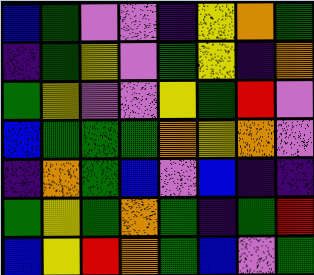[["blue", "green", "violet", "violet", "indigo", "yellow", "orange", "green"], ["indigo", "green", "yellow", "violet", "green", "yellow", "indigo", "orange"], ["green", "yellow", "violet", "violet", "yellow", "green", "red", "violet"], ["blue", "green", "green", "green", "orange", "yellow", "orange", "violet"], ["indigo", "orange", "green", "blue", "violet", "blue", "indigo", "indigo"], ["green", "yellow", "green", "orange", "green", "indigo", "green", "red"], ["blue", "yellow", "red", "orange", "green", "blue", "violet", "green"]]